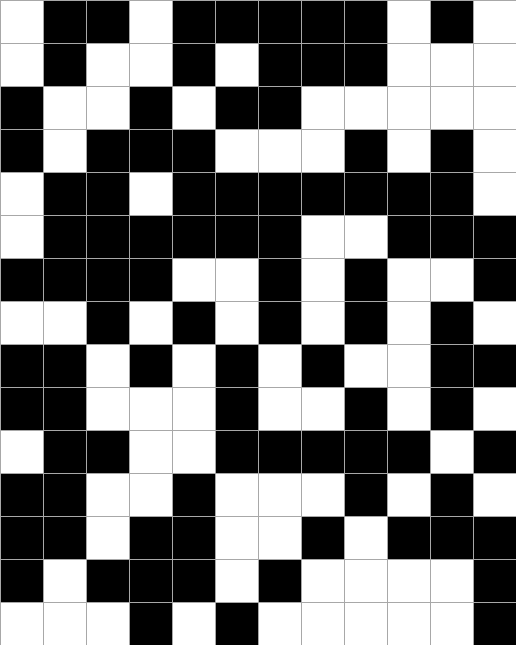[["white", "black", "black", "white", "black", "black", "black", "black", "black", "white", "black", "white"], ["white", "black", "white", "white", "black", "white", "black", "black", "black", "white", "white", "white"], ["black", "white", "white", "black", "white", "black", "black", "white", "white", "white", "white", "white"], ["black", "white", "black", "black", "black", "white", "white", "white", "black", "white", "black", "white"], ["white", "black", "black", "white", "black", "black", "black", "black", "black", "black", "black", "white"], ["white", "black", "black", "black", "black", "black", "black", "white", "white", "black", "black", "black"], ["black", "black", "black", "black", "white", "white", "black", "white", "black", "white", "white", "black"], ["white", "white", "black", "white", "black", "white", "black", "white", "black", "white", "black", "white"], ["black", "black", "white", "black", "white", "black", "white", "black", "white", "white", "black", "black"], ["black", "black", "white", "white", "white", "black", "white", "white", "black", "white", "black", "white"], ["white", "black", "black", "white", "white", "black", "black", "black", "black", "black", "white", "black"], ["black", "black", "white", "white", "black", "white", "white", "white", "black", "white", "black", "white"], ["black", "black", "white", "black", "black", "white", "white", "black", "white", "black", "black", "black"], ["black", "white", "black", "black", "black", "white", "black", "white", "white", "white", "white", "black"], ["white", "white", "white", "black", "white", "black", "white", "white", "white", "white", "white", "black"]]